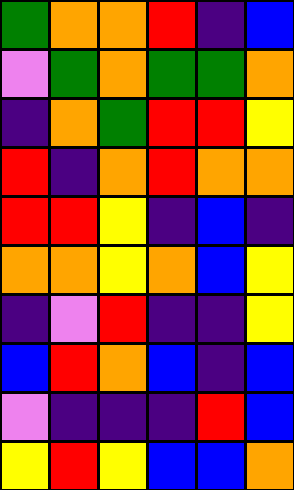[["green", "orange", "orange", "red", "indigo", "blue"], ["violet", "green", "orange", "green", "green", "orange"], ["indigo", "orange", "green", "red", "red", "yellow"], ["red", "indigo", "orange", "red", "orange", "orange"], ["red", "red", "yellow", "indigo", "blue", "indigo"], ["orange", "orange", "yellow", "orange", "blue", "yellow"], ["indigo", "violet", "red", "indigo", "indigo", "yellow"], ["blue", "red", "orange", "blue", "indigo", "blue"], ["violet", "indigo", "indigo", "indigo", "red", "blue"], ["yellow", "red", "yellow", "blue", "blue", "orange"]]